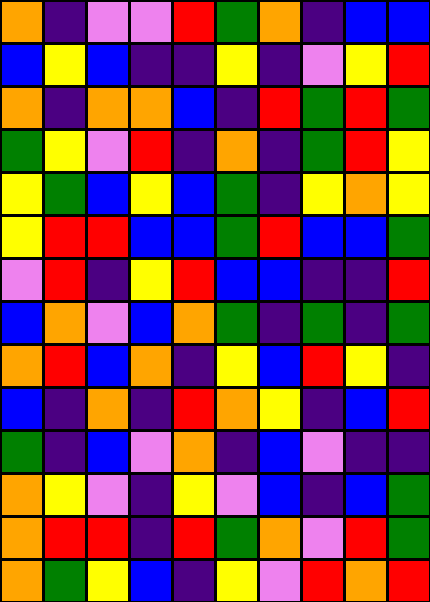[["orange", "indigo", "violet", "violet", "red", "green", "orange", "indigo", "blue", "blue"], ["blue", "yellow", "blue", "indigo", "indigo", "yellow", "indigo", "violet", "yellow", "red"], ["orange", "indigo", "orange", "orange", "blue", "indigo", "red", "green", "red", "green"], ["green", "yellow", "violet", "red", "indigo", "orange", "indigo", "green", "red", "yellow"], ["yellow", "green", "blue", "yellow", "blue", "green", "indigo", "yellow", "orange", "yellow"], ["yellow", "red", "red", "blue", "blue", "green", "red", "blue", "blue", "green"], ["violet", "red", "indigo", "yellow", "red", "blue", "blue", "indigo", "indigo", "red"], ["blue", "orange", "violet", "blue", "orange", "green", "indigo", "green", "indigo", "green"], ["orange", "red", "blue", "orange", "indigo", "yellow", "blue", "red", "yellow", "indigo"], ["blue", "indigo", "orange", "indigo", "red", "orange", "yellow", "indigo", "blue", "red"], ["green", "indigo", "blue", "violet", "orange", "indigo", "blue", "violet", "indigo", "indigo"], ["orange", "yellow", "violet", "indigo", "yellow", "violet", "blue", "indigo", "blue", "green"], ["orange", "red", "red", "indigo", "red", "green", "orange", "violet", "red", "green"], ["orange", "green", "yellow", "blue", "indigo", "yellow", "violet", "red", "orange", "red"]]